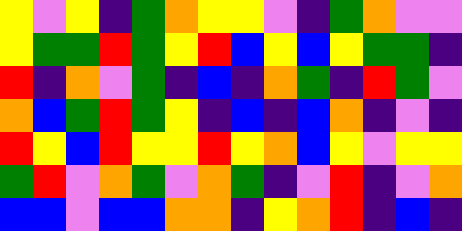[["yellow", "violet", "yellow", "indigo", "green", "orange", "yellow", "yellow", "violet", "indigo", "green", "orange", "violet", "violet"], ["yellow", "green", "green", "red", "green", "yellow", "red", "blue", "yellow", "blue", "yellow", "green", "green", "indigo"], ["red", "indigo", "orange", "violet", "green", "indigo", "blue", "indigo", "orange", "green", "indigo", "red", "green", "violet"], ["orange", "blue", "green", "red", "green", "yellow", "indigo", "blue", "indigo", "blue", "orange", "indigo", "violet", "indigo"], ["red", "yellow", "blue", "red", "yellow", "yellow", "red", "yellow", "orange", "blue", "yellow", "violet", "yellow", "yellow"], ["green", "red", "violet", "orange", "green", "violet", "orange", "green", "indigo", "violet", "red", "indigo", "violet", "orange"], ["blue", "blue", "violet", "blue", "blue", "orange", "orange", "indigo", "yellow", "orange", "red", "indigo", "blue", "indigo"]]